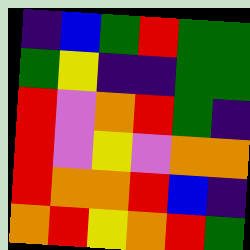[["indigo", "blue", "green", "red", "green", "green"], ["green", "yellow", "indigo", "indigo", "green", "green"], ["red", "violet", "orange", "red", "green", "indigo"], ["red", "violet", "yellow", "violet", "orange", "orange"], ["red", "orange", "orange", "red", "blue", "indigo"], ["orange", "red", "yellow", "orange", "red", "green"]]